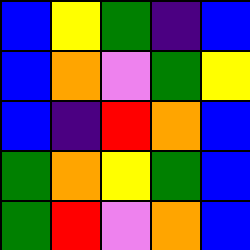[["blue", "yellow", "green", "indigo", "blue"], ["blue", "orange", "violet", "green", "yellow"], ["blue", "indigo", "red", "orange", "blue"], ["green", "orange", "yellow", "green", "blue"], ["green", "red", "violet", "orange", "blue"]]